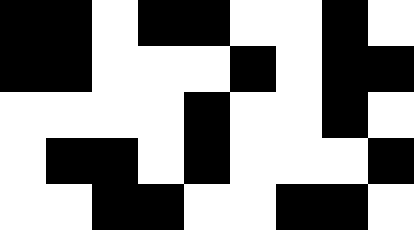[["black", "black", "white", "black", "black", "white", "white", "black", "white"], ["black", "black", "white", "white", "white", "black", "white", "black", "black"], ["white", "white", "white", "white", "black", "white", "white", "black", "white"], ["white", "black", "black", "white", "black", "white", "white", "white", "black"], ["white", "white", "black", "black", "white", "white", "black", "black", "white"]]